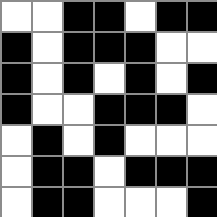[["white", "white", "black", "black", "white", "black", "black"], ["black", "white", "black", "black", "black", "white", "white"], ["black", "white", "black", "white", "black", "white", "black"], ["black", "white", "white", "black", "black", "black", "white"], ["white", "black", "white", "black", "white", "white", "white"], ["white", "black", "black", "white", "black", "black", "black"], ["white", "black", "black", "white", "white", "white", "black"]]